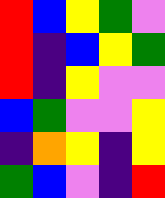[["red", "blue", "yellow", "green", "violet"], ["red", "indigo", "blue", "yellow", "green"], ["red", "indigo", "yellow", "violet", "violet"], ["blue", "green", "violet", "violet", "yellow"], ["indigo", "orange", "yellow", "indigo", "yellow"], ["green", "blue", "violet", "indigo", "red"]]